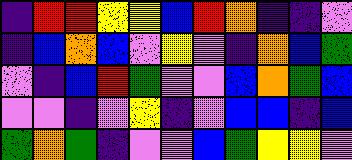[["indigo", "red", "red", "yellow", "yellow", "blue", "red", "orange", "indigo", "indigo", "violet"], ["indigo", "blue", "orange", "blue", "violet", "yellow", "violet", "indigo", "orange", "blue", "green"], ["violet", "indigo", "blue", "red", "green", "violet", "violet", "blue", "orange", "green", "blue"], ["violet", "violet", "indigo", "violet", "yellow", "indigo", "violet", "blue", "blue", "indigo", "blue"], ["green", "orange", "green", "indigo", "violet", "violet", "blue", "green", "yellow", "yellow", "violet"]]